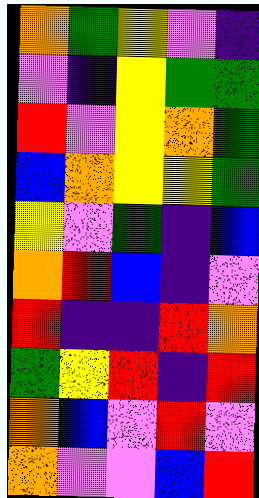[["orange", "green", "yellow", "violet", "indigo"], ["violet", "indigo", "yellow", "green", "green"], ["red", "violet", "yellow", "orange", "green"], ["blue", "orange", "yellow", "yellow", "green"], ["yellow", "violet", "green", "indigo", "blue"], ["orange", "red", "blue", "indigo", "violet"], ["red", "indigo", "indigo", "red", "orange"], ["green", "yellow", "red", "indigo", "red"], ["orange", "blue", "violet", "red", "violet"], ["orange", "violet", "violet", "blue", "red"]]